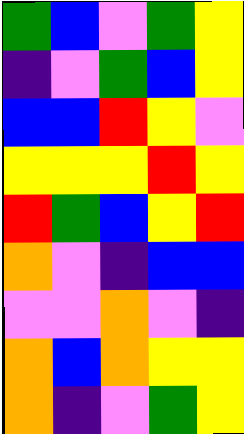[["green", "blue", "violet", "green", "yellow"], ["indigo", "violet", "green", "blue", "yellow"], ["blue", "blue", "red", "yellow", "violet"], ["yellow", "yellow", "yellow", "red", "yellow"], ["red", "green", "blue", "yellow", "red"], ["orange", "violet", "indigo", "blue", "blue"], ["violet", "violet", "orange", "violet", "indigo"], ["orange", "blue", "orange", "yellow", "yellow"], ["orange", "indigo", "violet", "green", "yellow"]]